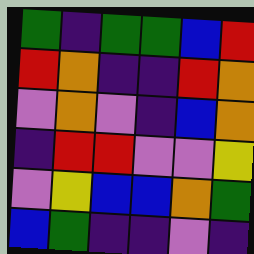[["green", "indigo", "green", "green", "blue", "red"], ["red", "orange", "indigo", "indigo", "red", "orange"], ["violet", "orange", "violet", "indigo", "blue", "orange"], ["indigo", "red", "red", "violet", "violet", "yellow"], ["violet", "yellow", "blue", "blue", "orange", "green"], ["blue", "green", "indigo", "indigo", "violet", "indigo"]]